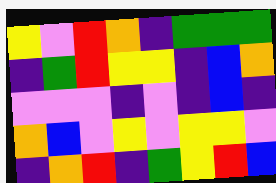[["yellow", "violet", "red", "orange", "indigo", "green", "green", "green"], ["indigo", "green", "red", "yellow", "yellow", "indigo", "blue", "orange"], ["violet", "violet", "violet", "indigo", "violet", "indigo", "blue", "indigo"], ["orange", "blue", "violet", "yellow", "violet", "yellow", "yellow", "violet"], ["indigo", "orange", "red", "indigo", "green", "yellow", "red", "blue"]]